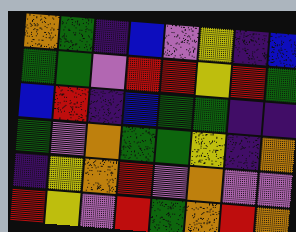[["orange", "green", "indigo", "blue", "violet", "yellow", "indigo", "blue"], ["green", "green", "violet", "red", "red", "yellow", "red", "green"], ["blue", "red", "indigo", "blue", "green", "green", "indigo", "indigo"], ["green", "violet", "orange", "green", "green", "yellow", "indigo", "orange"], ["indigo", "yellow", "orange", "red", "violet", "orange", "violet", "violet"], ["red", "yellow", "violet", "red", "green", "orange", "red", "orange"]]